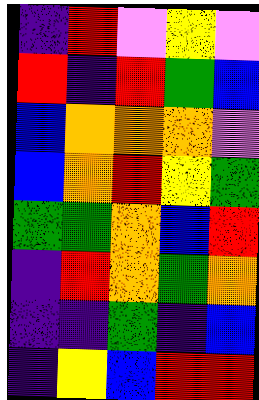[["indigo", "red", "violet", "yellow", "violet"], ["red", "indigo", "red", "green", "blue"], ["blue", "orange", "orange", "orange", "violet"], ["blue", "orange", "red", "yellow", "green"], ["green", "green", "orange", "blue", "red"], ["indigo", "red", "orange", "green", "orange"], ["indigo", "indigo", "green", "indigo", "blue"], ["indigo", "yellow", "blue", "red", "red"]]